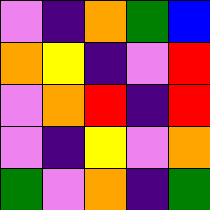[["violet", "indigo", "orange", "green", "blue"], ["orange", "yellow", "indigo", "violet", "red"], ["violet", "orange", "red", "indigo", "red"], ["violet", "indigo", "yellow", "violet", "orange"], ["green", "violet", "orange", "indigo", "green"]]